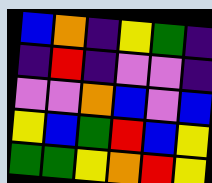[["blue", "orange", "indigo", "yellow", "green", "indigo"], ["indigo", "red", "indigo", "violet", "violet", "indigo"], ["violet", "violet", "orange", "blue", "violet", "blue"], ["yellow", "blue", "green", "red", "blue", "yellow"], ["green", "green", "yellow", "orange", "red", "yellow"]]